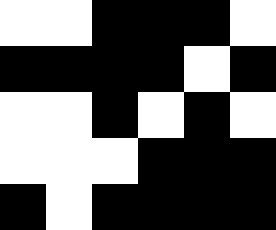[["white", "white", "black", "black", "black", "white"], ["black", "black", "black", "black", "white", "black"], ["white", "white", "black", "white", "black", "white"], ["white", "white", "white", "black", "black", "black"], ["black", "white", "black", "black", "black", "black"]]